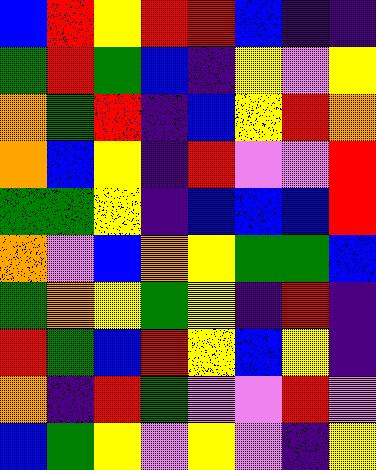[["blue", "red", "yellow", "red", "red", "blue", "indigo", "indigo"], ["green", "red", "green", "blue", "indigo", "yellow", "violet", "yellow"], ["orange", "green", "red", "indigo", "blue", "yellow", "red", "orange"], ["orange", "blue", "yellow", "indigo", "red", "violet", "violet", "red"], ["green", "green", "yellow", "indigo", "blue", "blue", "blue", "red"], ["orange", "violet", "blue", "orange", "yellow", "green", "green", "blue"], ["green", "orange", "yellow", "green", "yellow", "indigo", "red", "indigo"], ["red", "green", "blue", "red", "yellow", "blue", "yellow", "indigo"], ["orange", "indigo", "red", "green", "violet", "violet", "red", "violet"], ["blue", "green", "yellow", "violet", "yellow", "violet", "indigo", "yellow"]]